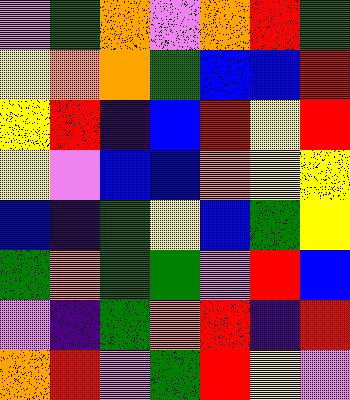[["violet", "green", "orange", "violet", "orange", "red", "green"], ["yellow", "orange", "orange", "green", "blue", "blue", "red"], ["yellow", "red", "indigo", "blue", "red", "yellow", "red"], ["yellow", "violet", "blue", "blue", "orange", "yellow", "yellow"], ["blue", "indigo", "green", "yellow", "blue", "green", "yellow"], ["green", "orange", "green", "green", "violet", "red", "blue"], ["violet", "indigo", "green", "orange", "red", "indigo", "red"], ["orange", "red", "violet", "green", "red", "yellow", "violet"]]